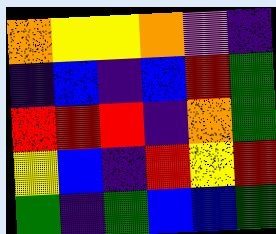[["orange", "yellow", "yellow", "orange", "violet", "indigo"], ["indigo", "blue", "indigo", "blue", "red", "green"], ["red", "red", "red", "indigo", "orange", "green"], ["yellow", "blue", "indigo", "red", "yellow", "red"], ["green", "indigo", "green", "blue", "blue", "green"]]